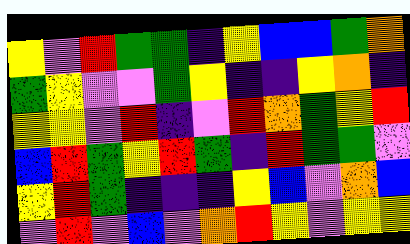[["yellow", "violet", "red", "green", "green", "indigo", "yellow", "blue", "blue", "green", "orange"], ["green", "yellow", "violet", "violet", "green", "yellow", "indigo", "indigo", "yellow", "orange", "indigo"], ["yellow", "yellow", "violet", "red", "indigo", "violet", "red", "orange", "green", "yellow", "red"], ["blue", "red", "green", "yellow", "red", "green", "indigo", "red", "green", "green", "violet"], ["yellow", "red", "green", "indigo", "indigo", "indigo", "yellow", "blue", "violet", "orange", "blue"], ["violet", "red", "violet", "blue", "violet", "orange", "red", "yellow", "violet", "yellow", "yellow"]]